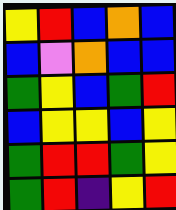[["yellow", "red", "blue", "orange", "blue"], ["blue", "violet", "orange", "blue", "blue"], ["green", "yellow", "blue", "green", "red"], ["blue", "yellow", "yellow", "blue", "yellow"], ["green", "red", "red", "green", "yellow"], ["green", "red", "indigo", "yellow", "red"]]